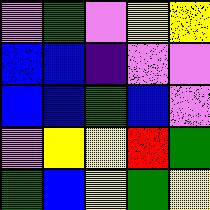[["violet", "green", "violet", "yellow", "yellow"], ["blue", "blue", "indigo", "violet", "violet"], ["blue", "blue", "green", "blue", "violet"], ["violet", "yellow", "yellow", "red", "green"], ["green", "blue", "yellow", "green", "yellow"]]